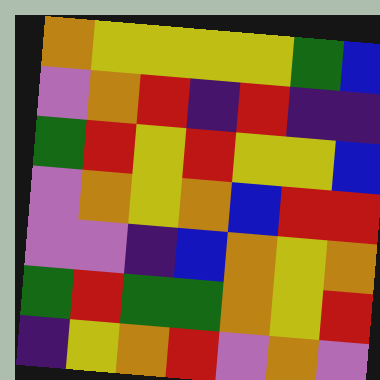[["orange", "yellow", "yellow", "yellow", "yellow", "green", "blue"], ["violet", "orange", "red", "indigo", "red", "indigo", "indigo"], ["green", "red", "yellow", "red", "yellow", "yellow", "blue"], ["violet", "orange", "yellow", "orange", "blue", "red", "red"], ["violet", "violet", "indigo", "blue", "orange", "yellow", "orange"], ["green", "red", "green", "green", "orange", "yellow", "red"], ["indigo", "yellow", "orange", "red", "violet", "orange", "violet"]]